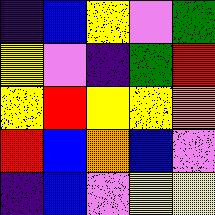[["indigo", "blue", "yellow", "violet", "green"], ["yellow", "violet", "indigo", "green", "red"], ["yellow", "red", "yellow", "yellow", "orange"], ["red", "blue", "orange", "blue", "violet"], ["indigo", "blue", "violet", "yellow", "yellow"]]